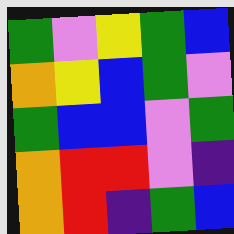[["green", "violet", "yellow", "green", "blue"], ["orange", "yellow", "blue", "green", "violet"], ["green", "blue", "blue", "violet", "green"], ["orange", "red", "red", "violet", "indigo"], ["orange", "red", "indigo", "green", "blue"]]